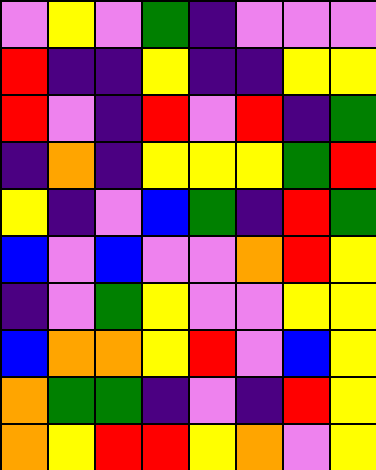[["violet", "yellow", "violet", "green", "indigo", "violet", "violet", "violet"], ["red", "indigo", "indigo", "yellow", "indigo", "indigo", "yellow", "yellow"], ["red", "violet", "indigo", "red", "violet", "red", "indigo", "green"], ["indigo", "orange", "indigo", "yellow", "yellow", "yellow", "green", "red"], ["yellow", "indigo", "violet", "blue", "green", "indigo", "red", "green"], ["blue", "violet", "blue", "violet", "violet", "orange", "red", "yellow"], ["indigo", "violet", "green", "yellow", "violet", "violet", "yellow", "yellow"], ["blue", "orange", "orange", "yellow", "red", "violet", "blue", "yellow"], ["orange", "green", "green", "indigo", "violet", "indigo", "red", "yellow"], ["orange", "yellow", "red", "red", "yellow", "orange", "violet", "yellow"]]